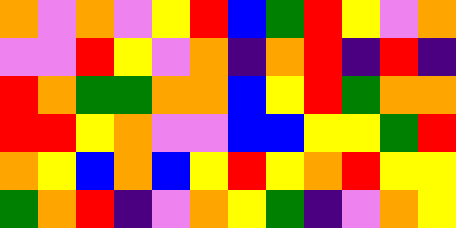[["orange", "violet", "orange", "violet", "yellow", "red", "blue", "green", "red", "yellow", "violet", "orange"], ["violet", "violet", "red", "yellow", "violet", "orange", "indigo", "orange", "red", "indigo", "red", "indigo"], ["red", "orange", "green", "green", "orange", "orange", "blue", "yellow", "red", "green", "orange", "orange"], ["red", "red", "yellow", "orange", "violet", "violet", "blue", "blue", "yellow", "yellow", "green", "red"], ["orange", "yellow", "blue", "orange", "blue", "yellow", "red", "yellow", "orange", "red", "yellow", "yellow"], ["green", "orange", "red", "indigo", "violet", "orange", "yellow", "green", "indigo", "violet", "orange", "yellow"]]